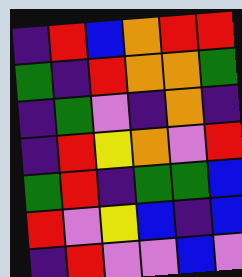[["indigo", "red", "blue", "orange", "red", "red"], ["green", "indigo", "red", "orange", "orange", "green"], ["indigo", "green", "violet", "indigo", "orange", "indigo"], ["indigo", "red", "yellow", "orange", "violet", "red"], ["green", "red", "indigo", "green", "green", "blue"], ["red", "violet", "yellow", "blue", "indigo", "blue"], ["indigo", "red", "violet", "violet", "blue", "violet"]]